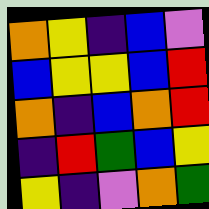[["orange", "yellow", "indigo", "blue", "violet"], ["blue", "yellow", "yellow", "blue", "red"], ["orange", "indigo", "blue", "orange", "red"], ["indigo", "red", "green", "blue", "yellow"], ["yellow", "indigo", "violet", "orange", "green"]]